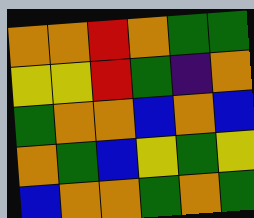[["orange", "orange", "red", "orange", "green", "green"], ["yellow", "yellow", "red", "green", "indigo", "orange"], ["green", "orange", "orange", "blue", "orange", "blue"], ["orange", "green", "blue", "yellow", "green", "yellow"], ["blue", "orange", "orange", "green", "orange", "green"]]